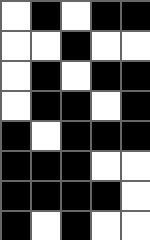[["white", "black", "white", "black", "black"], ["white", "white", "black", "white", "white"], ["white", "black", "white", "black", "black"], ["white", "black", "black", "white", "black"], ["black", "white", "black", "black", "black"], ["black", "black", "black", "white", "white"], ["black", "black", "black", "black", "white"], ["black", "white", "black", "white", "white"]]